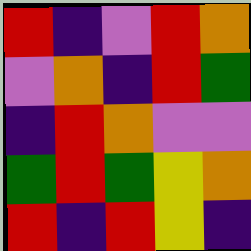[["red", "indigo", "violet", "red", "orange"], ["violet", "orange", "indigo", "red", "green"], ["indigo", "red", "orange", "violet", "violet"], ["green", "red", "green", "yellow", "orange"], ["red", "indigo", "red", "yellow", "indigo"]]